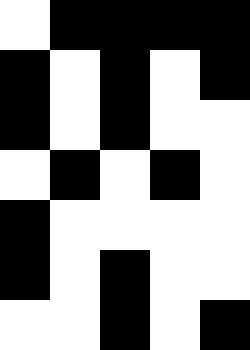[["white", "black", "black", "black", "black"], ["black", "white", "black", "white", "black"], ["black", "white", "black", "white", "white"], ["white", "black", "white", "black", "white"], ["black", "white", "white", "white", "white"], ["black", "white", "black", "white", "white"], ["white", "white", "black", "white", "black"]]